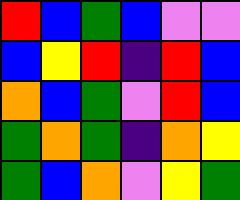[["red", "blue", "green", "blue", "violet", "violet"], ["blue", "yellow", "red", "indigo", "red", "blue"], ["orange", "blue", "green", "violet", "red", "blue"], ["green", "orange", "green", "indigo", "orange", "yellow"], ["green", "blue", "orange", "violet", "yellow", "green"]]